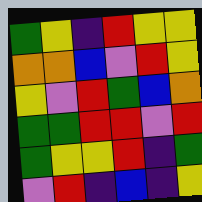[["green", "yellow", "indigo", "red", "yellow", "yellow"], ["orange", "orange", "blue", "violet", "red", "yellow"], ["yellow", "violet", "red", "green", "blue", "orange"], ["green", "green", "red", "red", "violet", "red"], ["green", "yellow", "yellow", "red", "indigo", "green"], ["violet", "red", "indigo", "blue", "indigo", "yellow"]]